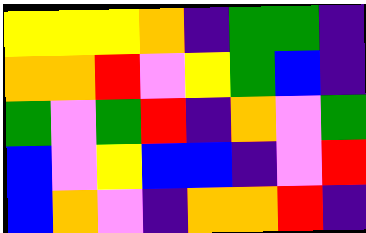[["yellow", "yellow", "yellow", "orange", "indigo", "green", "green", "indigo"], ["orange", "orange", "red", "violet", "yellow", "green", "blue", "indigo"], ["green", "violet", "green", "red", "indigo", "orange", "violet", "green"], ["blue", "violet", "yellow", "blue", "blue", "indigo", "violet", "red"], ["blue", "orange", "violet", "indigo", "orange", "orange", "red", "indigo"]]